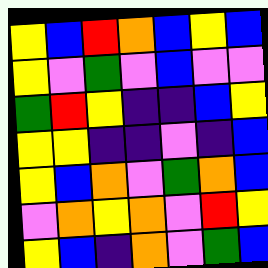[["yellow", "blue", "red", "orange", "blue", "yellow", "blue"], ["yellow", "violet", "green", "violet", "blue", "violet", "violet"], ["green", "red", "yellow", "indigo", "indigo", "blue", "yellow"], ["yellow", "yellow", "indigo", "indigo", "violet", "indigo", "blue"], ["yellow", "blue", "orange", "violet", "green", "orange", "blue"], ["violet", "orange", "yellow", "orange", "violet", "red", "yellow"], ["yellow", "blue", "indigo", "orange", "violet", "green", "blue"]]